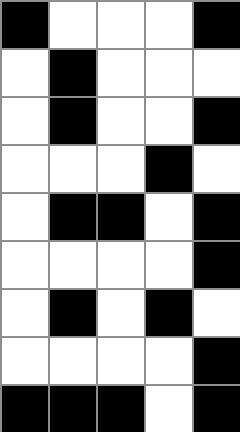[["black", "white", "white", "white", "black"], ["white", "black", "white", "white", "white"], ["white", "black", "white", "white", "black"], ["white", "white", "white", "black", "white"], ["white", "black", "black", "white", "black"], ["white", "white", "white", "white", "black"], ["white", "black", "white", "black", "white"], ["white", "white", "white", "white", "black"], ["black", "black", "black", "white", "black"]]